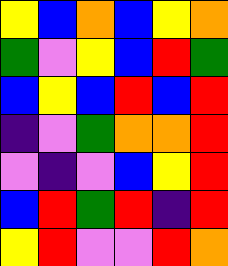[["yellow", "blue", "orange", "blue", "yellow", "orange"], ["green", "violet", "yellow", "blue", "red", "green"], ["blue", "yellow", "blue", "red", "blue", "red"], ["indigo", "violet", "green", "orange", "orange", "red"], ["violet", "indigo", "violet", "blue", "yellow", "red"], ["blue", "red", "green", "red", "indigo", "red"], ["yellow", "red", "violet", "violet", "red", "orange"]]